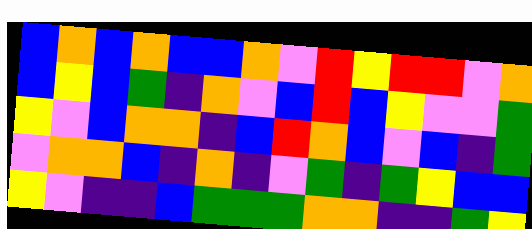[["blue", "orange", "blue", "orange", "blue", "blue", "orange", "violet", "red", "yellow", "red", "red", "violet", "orange"], ["blue", "yellow", "blue", "green", "indigo", "orange", "violet", "blue", "red", "blue", "yellow", "violet", "violet", "green"], ["yellow", "violet", "blue", "orange", "orange", "indigo", "blue", "red", "orange", "blue", "violet", "blue", "indigo", "green"], ["violet", "orange", "orange", "blue", "indigo", "orange", "indigo", "violet", "green", "indigo", "green", "yellow", "blue", "blue"], ["yellow", "violet", "indigo", "indigo", "blue", "green", "green", "green", "orange", "orange", "indigo", "indigo", "green", "yellow"]]